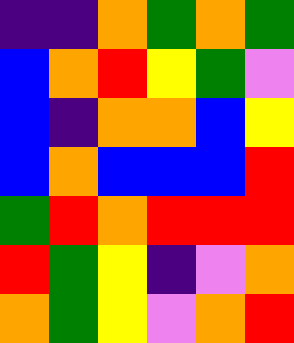[["indigo", "indigo", "orange", "green", "orange", "green"], ["blue", "orange", "red", "yellow", "green", "violet"], ["blue", "indigo", "orange", "orange", "blue", "yellow"], ["blue", "orange", "blue", "blue", "blue", "red"], ["green", "red", "orange", "red", "red", "red"], ["red", "green", "yellow", "indigo", "violet", "orange"], ["orange", "green", "yellow", "violet", "orange", "red"]]